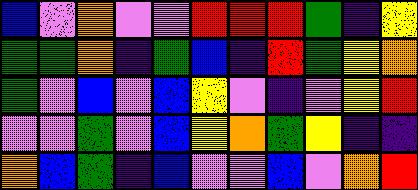[["blue", "violet", "orange", "violet", "violet", "red", "red", "red", "green", "indigo", "yellow"], ["green", "green", "orange", "indigo", "green", "blue", "indigo", "red", "green", "yellow", "orange"], ["green", "violet", "blue", "violet", "blue", "yellow", "violet", "indigo", "violet", "yellow", "red"], ["violet", "violet", "green", "violet", "blue", "yellow", "orange", "green", "yellow", "indigo", "indigo"], ["orange", "blue", "green", "indigo", "blue", "violet", "violet", "blue", "violet", "orange", "red"]]